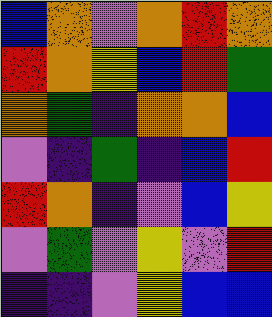[["blue", "orange", "violet", "orange", "red", "orange"], ["red", "orange", "yellow", "blue", "red", "green"], ["orange", "green", "indigo", "orange", "orange", "blue"], ["violet", "indigo", "green", "indigo", "blue", "red"], ["red", "orange", "indigo", "violet", "blue", "yellow"], ["violet", "green", "violet", "yellow", "violet", "red"], ["indigo", "indigo", "violet", "yellow", "blue", "blue"]]